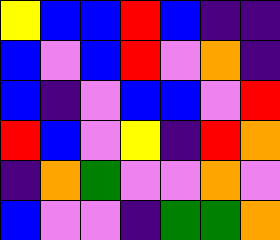[["yellow", "blue", "blue", "red", "blue", "indigo", "indigo"], ["blue", "violet", "blue", "red", "violet", "orange", "indigo"], ["blue", "indigo", "violet", "blue", "blue", "violet", "red"], ["red", "blue", "violet", "yellow", "indigo", "red", "orange"], ["indigo", "orange", "green", "violet", "violet", "orange", "violet"], ["blue", "violet", "violet", "indigo", "green", "green", "orange"]]